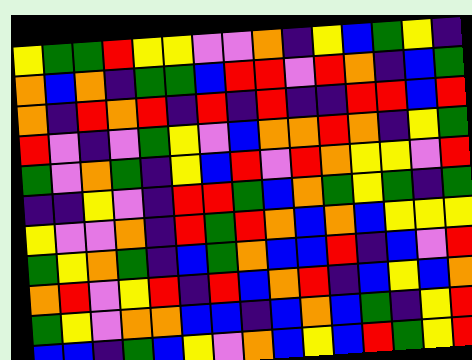[["yellow", "green", "green", "red", "yellow", "yellow", "violet", "violet", "orange", "indigo", "yellow", "blue", "green", "yellow", "indigo"], ["orange", "blue", "orange", "indigo", "green", "green", "blue", "red", "red", "violet", "red", "orange", "indigo", "blue", "green"], ["orange", "indigo", "red", "orange", "red", "indigo", "red", "indigo", "red", "indigo", "indigo", "red", "red", "blue", "red"], ["red", "violet", "indigo", "violet", "green", "yellow", "violet", "blue", "orange", "orange", "red", "orange", "indigo", "yellow", "green"], ["green", "violet", "orange", "green", "indigo", "yellow", "blue", "red", "violet", "red", "orange", "yellow", "yellow", "violet", "red"], ["indigo", "indigo", "yellow", "violet", "indigo", "red", "red", "green", "blue", "orange", "green", "yellow", "green", "indigo", "green"], ["yellow", "violet", "violet", "orange", "indigo", "red", "green", "red", "orange", "blue", "orange", "blue", "yellow", "yellow", "yellow"], ["green", "yellow", "orange", "green", "indigo", "blue", "green", "orange", "blue", "blue", "red", "indigo", "blue", "violet", "red"], ["orange", "red", "violet", "yellow", "red", "indigo", "red", "blue", "orange", "red", "indigo", "blue", "yellow", "blue", "orange"], ["green", "yellow", "violet", "orange", "orange", "blue", "blue", "indigo", "blue", "orange", "blue", "green", "indigo", "yellow", "red"], ["blue", "blue", "indigo", "green", "blue", "yellow", "violet", "orange", "blue", "yellow", "blue", "red", "green", "yellow", "red"]]